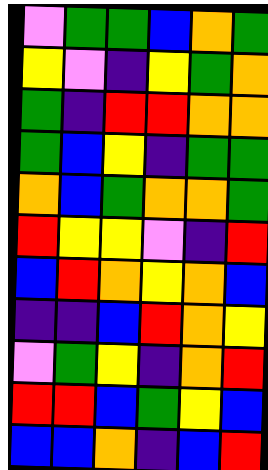[["violet", "green", "green", "blue", "orange", "green"], ["yellow", "violet", "indigo", "yellow", "green", "orange"], ["green", "indigo", "red", "red", "orange", "orange"], ["green", "blue", "yellow", "indigo", "green", "green"], ["orange", "blue", "green", "orange", "orange", "green"], ["red", "yellow", "yellow", "violet", "indigo", "red"], ["blue", "red", "orange", "yellow", "orange", "blue"], ["indigo", "indigo", "blue", "red", "orange", "yellow"], ["violet", "green", "yellow", "indigo", "orange", "red"], ["red", "red", "blue", "green", "yellow", "blue"], ["blue", "blue", "orange", "indigo", "blue", "red"]]